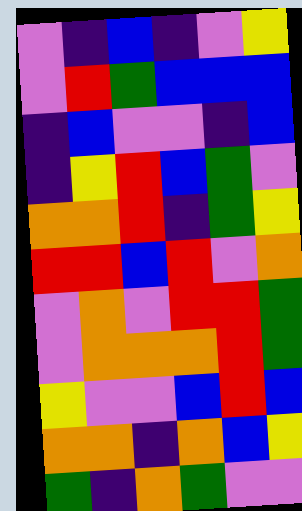[["violet", "indigo", "blue", "indigo", "violet", "yellow"], ["violet", "red", "green", "blue", "blue", "blue"], ["indigo", "blue", "violet", "violet", "indigo", "blue"], ["indigo", "yellow", "red", "blue", "green", "violet"], ["orange", "orange", "red", "indigo", "green", "yellow"], ["red", "red", "blue", "red", "violet", "orange"], ["violet", "orange", "violet", "red", "red", "green"], ["violet", "orange", "orange", "orange", "red", "green"], ["yellow", "violet", "violet", "blue", "red", "blue"], ["orange", "orange", "indigo", "orange", "blue", "yellow"], ["green", "indigo", "orange", "green", "violet", "violet"]]